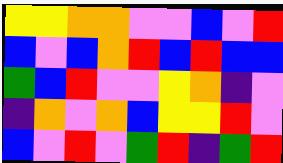[["yellow", "yellow", "orange", "orange", "violet", "violet", "blue", "violet", "red"], ["blue", "violet", "blue", "orange", "red", "blue", "red", "blue", "blue"], ["green", "blue", "red", "violet", "violet", "yellow", "orange", "indigo", "violet"], ["indigo", "orange", "violet", "orange", "blue", "yellow", "yellow", "red", "violet"], ["blue", "violet", "red", "violet", "green", "red", "indigo", "green", "red"]]